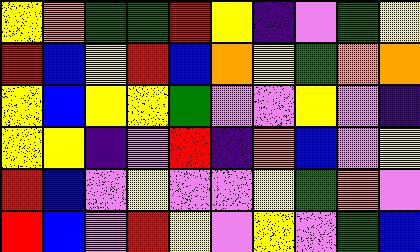[["yellow", "orange", "green", "green", "red", "yellow", "indigo", "violet", "green", "yellow"], ["red", "blue", "yellow", "red", "blue", "orange", "yellow", "green", "orange", "orange"], ["yellow", "blue", "yellow", "yellow", "green", "violet", "violet", "yellow", "violet", "indigo"], ["yellow", "yellow", "indigo", "violet", "red", "indigo", "orange", "blue", "violet", "yellow"], ["red", "blue", "violet", "yellow", "violet", "violet", "yellow", "green", "orange", "violet"], ["red", "blue", "violet", "red", "yellow", "violet", "yellow", "violet", "green", "blue"]]